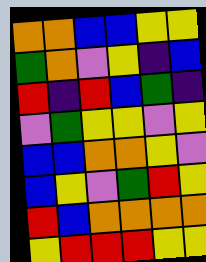[["orange", "orange", "blue", "blue", "yellow", "yellow"], ["green", "orange", "violet", "yellow", "indigo", "blue"], ["red", "indigo", "red", "blue", "green", "indigo"], ["violet", "green", "yellow", "yellow", "violet", "yellow"], ["blue", "blue", "orange", "orange", "yellow", "violet"], ["blue", "yellow", "violet", "green", "red", "yellow"], ["red", "blue", "orange", "orange", "orange", "orange"], ["yellow", "red", "red", "red", "yellow", "yellow"]]